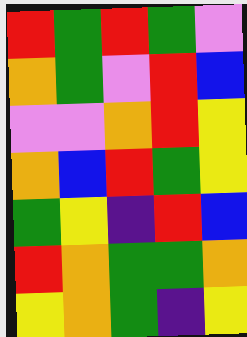[["red", "green", "red", "green", "violet"], ["orange", "green", "violet", "red", "blue"], ["violet", "violet", "orange", "red", "yellow"], ["orange", "blue", "red", "green", "yellow"], ["green", "yellow", "indigo", "red", "blue"], ["red", "orange", "green", "green", "orange"], ["yellow", "orange", "green", "indigo", "yellow"]]